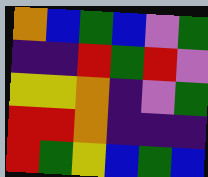[["orange", "blue", "green", "blue", "violet", "green"], ["indigo", "indigo", "red", "green", "red", "violet"], ["yellow", "yellow", "orange", "indigo", "violet", "green"], ["red", "red", "orange", "indigo", "indigo", "indigo"], ["red", "green", "yellow", "blue", "green", "blue"]]